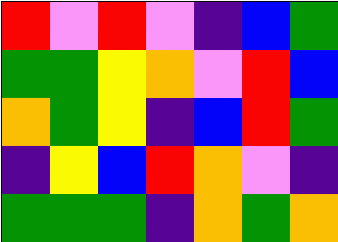[["red", "violet", "red", "violet", "indigo", "blue", "green"], ["green", "green", "yellow", "orange", "violet", "red", "blue"], ["orange", "green", "yellow", "indigo", "blue", "red", "green"], ["indigo", "yellow", "blue", "red", "orange", "violet", "indigo"], ["green", "green", "green", "indigo", "orange", "green", "orange"]]